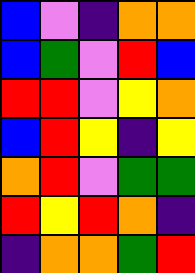[["blue", "violet", "indigo", "orange", "orange"], ["blue", "green", "violet", "red", "blue"], ["red", "red", "violet", "yellow", "orange"], ["blue", "red", "yellow", "indigo", "yellow"], ["orange", "red", "violet", "green", "green"], ["red", "yellow", "red", "orange", "indigo"], ["indigo", "orange", "orange", "green", "red"]]